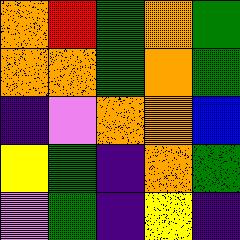[["orange", "red", "green", "orange", "green"], ["orange", "orange", "green", "orange", "green"], ["indigo", "violet", "orange", "orange", "blue"], ["yellow", "green", "indigo", "orange", "green"], ["violet", "green", "indigo", "yellow", "indigo"]]